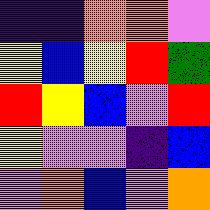[["indigo", "indigo", "orange", "orange", "violet"], ["yellow", "blue", "yellow", "red", "green"], ["red", "yellow", "blue", "violet", "red"], ["yellow", "violet", "violet", "indigo", "blue"], ["violet", "orange", "blue", "violet", "orange"]]